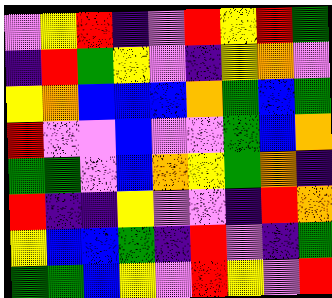[["violet", "yellow", "red", "indigo", "violet", "red", "yellow", "red", "green"], ["indigo", "red", "green", "yellow", "violet", "indigo", "yellow", "orange", "violet"], ["yellow", "orange", "blue", "blue", "blue", "orange", "green", "blue", "green"], ["red", "violet", "violet", "blue", "violet", "violet", "green", "blue", "orange"], ["green", "green", "violet", "blue", "orange", "yellow", "green", "orange", "indigo"], ["red", "indigo", "indigo", "yellow", "violet", "violet", "indigo", "red", "orange"], ["yellow", "blue", "blue", "green", "indigo", "red", "violet", "indigo", "green"], ["green", "green", "blue", "yellow", "violet", "red", "yellow", "violet", "red"]]